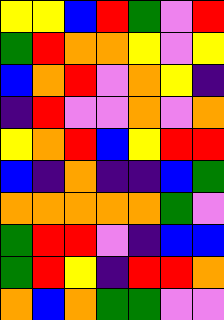[["yellow", "yellow", "blue", "red", "green", "violet", "red"], ["green", "red", "orange", "orange", "yellow", "violet", "yellow"], ["blue", "orange", "red", "violet", "orange", "yellow", "indigo"], ["indigo", "red", "violet", "violet", "orange", "violet", "orange"], ["yellow", "orange", "red", "blue", "yellow", "red", "red"], ["blue", "indigo", "orange", "indigo", "indigo", "blue", "green"], ["orange", "orange", "orange", "orange", "orange", "green", "violet"], ["green", "red", "red", "violet", "indigo", "blue", "blue"], ["green", "red", "yellow", "indigo", "red", "red", "orange"], ["orange", "blue", "orange", "green", "green", "violet", "violet"]]